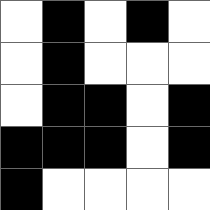[["white", "black", "white", "black", "white"], ["white", "black", "white", "white", "white"], ["white", "black", "black", "white", "black"], ["black", "black", "black", "white", "black"], ["black", "white", "white", "white", "white"]]